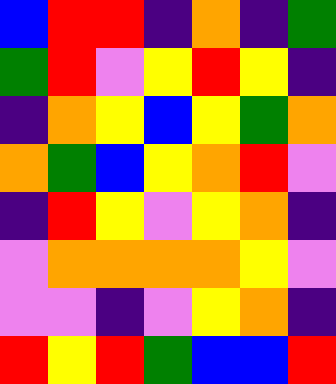[["blue", "red", "red", "indigo", "orange", "indigo", "green"], ["green", "red", "violet", "yellow", "red", "yellow", "indigo"], ["indigo", "orange", "yellow", "blue", "yellow", "green", "orange"], ["orange", "green", "blue", "yellow", "orange", "red", "violet"], ["indigo", "red", "yellow", "violet", "yellow", "orange", "indigo"], ["violet", "orange", "orange", "orange", "orange", "yellow", "violet"], ["violet", "violet", "indigo", "violet", "yellow", "orange", "indigo"], ["red", "yellow", "red", "green", "blue", "blue", "red"]]